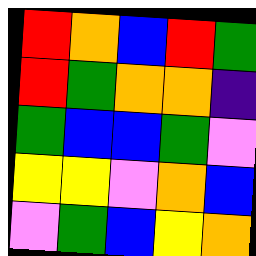[["red", "orange", "blue", "red", "green"], ["red", "green", "orange", "orange", "indigo"], ["green", "blue", "blue", "green", "violet"], ["yellow", "yellow", "violet", "orange", "blue"], ["violet", "green", "blue", "yellow", "orange"]]